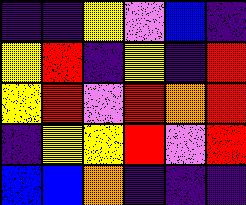[["indigo", "indigo", "yellow", "violet", "blue", "indigo"], ["yellow", "red", "indigo", "yellow", "indigo", "red"], ["yellow", "red", "violet", "red", "orange", "red"], ["indigo", "yellow", "yellow", "red", "violet", "red"], ["blue", "blue", "orange", "indigo", "indigo", "indigo"]]